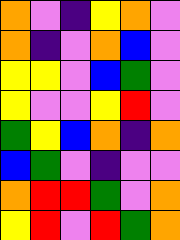[["orange", "violet", "indigo", "yellow", "orange", "violet"], ["orange", "indigo", "violet", "orange", "blue", "violet"], ["yellow", "yellow", "violet", "blue", "green", "violet"], ["yellow", "violet", "violet", "yellow", "red", "violet"], ["green", "yellow", "blue", "orange", "indigo", "orange"], ["blue", "green", "violet", "indigo", "violet", "violet"], ["orange", "red", "red", "green", "violet", "orange"], ["yellow", "red", "violet", "red", "green", "orange"]]